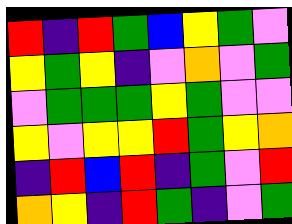[["red", "indigo", "red", "green", "blue", "yellow", "green", "violet"], ["yellow", "green", "yellow", "indigo", "violet", "orange", "violet", "green"], ["violet", "green", "green", "green", "yellow", "green", "violet", "violet"], ["yellow", "violet", "yellow", "yellow", "red", "green", "yellow", "orange"], ["indigo", "red", "blue", "red", "indigo", "green", "violet", "red"], ["orange", "yellow", "indigo", "red", "green", "indigo", "violet", "green"]]